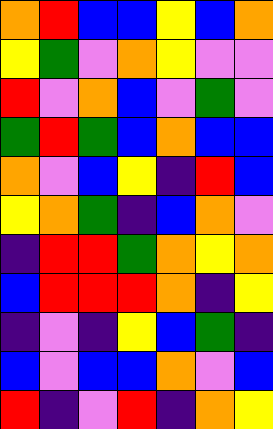[["orange", "red", "blue", "blue", "yellow", "blue", "orange"], ["yellow", "green", "violet", "orange", "yellow", "violet", "violet"], ["red", "violet", "orange", "blue", "violet", "green", "violet"], ["green", "red", "green", "blue", "orange", "blue", "blue"], ["orange", "violet", "blue", "yellow", "indigo", "red", "blue"], ["yellow", "orange", "green", "indigo", "blue", "orange", "violet"], ["indigo", "red", "red", "green", "orange", "yellow", "orange"], ["blue", "red", "red", "red", "orange", "indigo", "yellow"], ["indigo", "violet", "indigo", "yellow", "blue", "green", "indigo"], ["blue", "violet", "blue", "blue", "orange", "violet", "blue"], ["red", "indigo", "violet", "red", "indigo", "orange", "yellow"]]